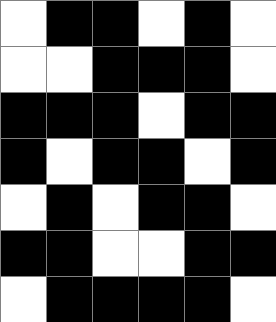[["white", "black", "black", "white", "black", "white"], ["white", "white", "black", "black", "black", "white"], ["black", "black", "black", "white", "black", "black"], ["black", "white", "black", "black", "white", "black"], ["white", "black", "white", "black", "black", "white"], ["black", "black", "white", "white", "black", "black"], ["white", "black", "black", "black", "black", "white"]]